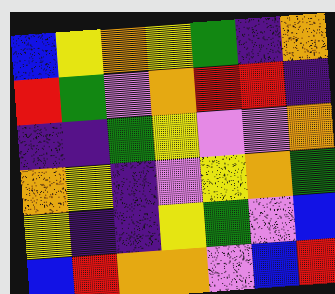[["blue", "yellow", "orange", "yellow", "green", "indigo", "orange"], ["red", "green", "violet", "orange", "red", "red", "indigo"], ["indigo", "indigo", "green", "yellow", "violet", "violet", "orange"], ["orange", "yellow", "indigo", "violet", "yellow", "orange", "green"], ["yellow", "indigo", "indigo", "yellow", "green", "violet", "blue"], ["blue", "red", "orange", "orange", "violet", "blue", "red"]]